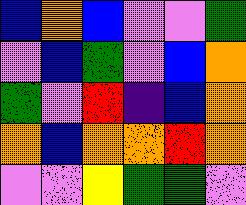[["blue", "orange", "blue", "violet", "violet", "green"], ["violet", "blue", "green", "violet", "blue", "orange"], ["green", "violet", "red", "indigo", "blue", "orange"], ["orange", "blue", "orange", "orange", "red", "orange"], ["violet", "violet", "yellow", "green", "green", "violet"]]